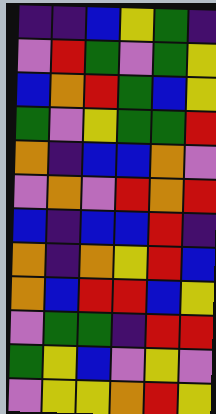[["indigo", "indigo", "blue", "yellow", "green", "indigo"], ["violet", "red", "green", "violet", "green", "yellow"], ["blue", "orange", "red", "green", "blue", "yellow"], ["green", "violet", "yellow", "green", "green", "red"], ["orange", "indigo", "blue", "blue", "orange", "violet"], ["violet", "orange", "violet", "red", "orange", "red"], ["blue", "indigo", "blue", "blue", "red", "indigo"], ["orange", "indigo", "orange", "yellow", "red", "blue"], ["orange", "blue", "red", "red", "blue", "yellow"], ["violet", "green", "green", "indigo", "red", "red"], ["green", "yellow", "blue", "violet", "yellow", "violet"], ["violet", "yellow", "yellow", "orange", "red", "yellow"]]